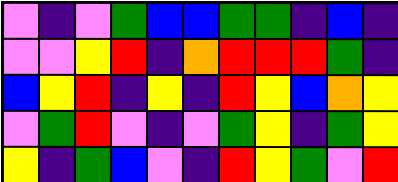[["violet", "indigo", "violet", "green", "blue", "blue", "green", "green", "indigo", "blue", "indigo"], ["violet", "violet", "yellow", "red", "indigo", "orange", "red", "red", "red", "green", "indigo"], ["blue", "yellow", "red", "indigo", "yellow", "indigo", "red", "yellow", "blue", "orange", "yellow"], ["violet", "green", "red", "violet", "indigo", "violet", "green", "yellow", "indigo", "green", "yellow"], ["yellow", "indigo", "green", "blue", "violet", "indigo", "red", "yellow", "green", "violet", "red"]]